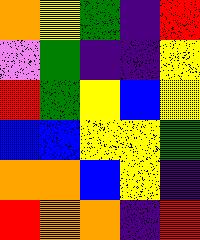[["orange", "yellow", "green", "indigo", "red"], ["violet", "green", "indigo", "indigo", "yellow"], ["red", "green", "yellow", "blue", "yellow"], ["blue", "blue", "yellow", "yellow", "green"], ["orange", "orange", "blue", "yellow", "indigo"], ["red", "orange", "orange", "indigo", "red"]]